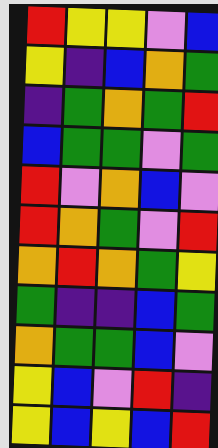[["red", "yellow", "yellow", "violet", "blue"], ["yellow", "indigo", "blue", "orange", "green"], ["indigo", "green", "orange", "green", "red"], ["blue", "green", "green", "violet", "green"], ["red", "violet", "orange", "blue", "violet"], ["red", "orange", "green", "violet", "red"], ["orange", "red", "orange", "green", "yellow"], ["green", "indigo", "indigo", "blue", "green"], ["orange", "green", "green", "blue", "violet"], ["yellow", "blue", "violet", "red", "indigo"], ["yellow", "blue", "yellow", "blue", "red"]]